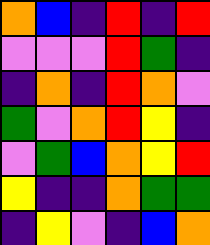[["orange", "blue", "indigo", "red", "indigo", "red"], ["violet", "violet", "violet", "red", "green", "indigo"], ["indigo", "orange", "indigo", "red", "orange", "violet"], ["green", "violet", "orange", "red", "yellow", "indigo"], ["violet", "green", "blue", "orange", "yellow", "red"], ["yellow", "indigo", "indigo", "orange", "green", "green"], ["indigo", "yellow", "violet", "indigo", "blue", "orange"]]